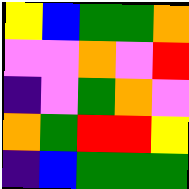[["yellow", "blue", "green", "green", "orange"], ["violet", "violet", "orange", "violet", "red"], ["indigo", "violet", "green", "orange", "violet"], ["orange", "green", "red", "red", "yellow"], ["indigo", "blue", "green", "green", "green"]]